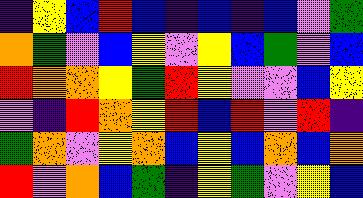[["indigo", "yellow", "blue", "red", "blue", "indigo", "blue", "indigo", "blue", "violet", "green"], ["orange", "green", "violet", "blue", "yellow", "violet", "yellow", "blue", "green", "violet", "blue"], ["red", "orange", "orange", "yellow", "green", "red", "yellow", "violet", "violet", "blue", "yellow"], ["violet", "indigo", "red", "orange", "yellow", "red", "blue", "red", "violet", "red", "indigo"], ["green", "orange", "violet", "yellow", "orange", "blue", "yellow", "blue", "orange", "blue", "orange"], ["red", "violet", "orange", "blue", "green", "indigo", "yellow", "green", "violet", "yellow", "blue"]]